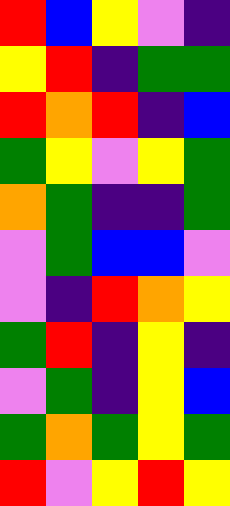[["red", "blue", "yellow", "violet", "indigo"], ["yellow", "red", "indigo", "green", "green"], ["red", "orange", "red", "indigo", "blue"], ["green", "yellow", "violet", "yellow", "green"], ["orange", "green", "indigo", "indigo", "green"], ["violet", "green", "blue", "blue", "violet"], ["violet", "indigo", "red", "orange", "yellow"], ["green", "red", "indigo", "yellow", "indigo"], ["violet", "green", "indigo", "yellow", "blue"], ["green", "orange", "green", "yellow", "green"], ["red", "violet", "yellow", "red", "yellow"]]